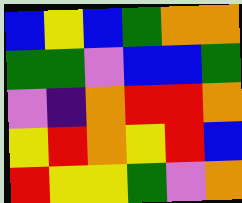[["blue", "yellow", "blue", "green", "orange", "orange"], ["green", "green", "violet", "blue", "blue", "green"], ["violet", "indigo", "orange", "red", "red", "orange"], ["yellow", "red", "orange", "yellow", "red", "blue"], ["red", "yellow", "yellow", "green", "violet", "orange"]]